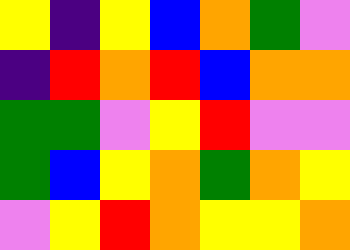[["yellow", "indigo", "yellow", "blue", "orange", "green", "violet"], ["indigo", "red", "orange", "red", "blue", "orange", "orange"], ["green", "green", "violet", "yellow", "red", "violet", "violet"], ["green", "blue", "yellow", "orange", "green", "orange", "yellow"], ["violet", "yellow", "red", "orange", "yellow", "yellow", "orange"]]